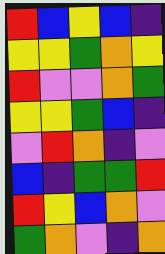[["red", "blue", "yellow", "blue", "indigo"], ["yellow", "yellow", "green", "orange", "yellow"], ["red", "violet", "violet", "orange", "green"], ["yellow", "yellow", "green", "blue", "indigo"], ["violet", "red", "orange", "indigo", "violet"], ["blue", "indigo", "green", "green", "red"], ["red", "yellow", "blue", "orange", "violet"], ["green", "orange", "violet", "indigo", "orange"]]